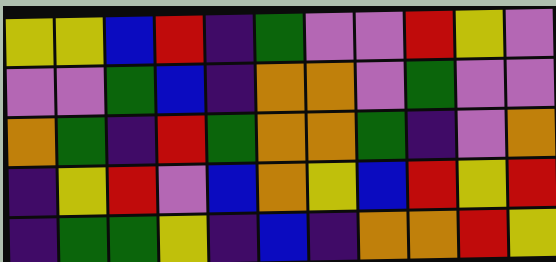[["yellow", "yellow", "blue", "red", "indigo", "green", "violet", "violet", "red", "yellow", "violet"], ["violet", "violet", "green", "blue", "indigo", "orange", "orange", "violet", "green", "violet", "violet"], ["orange", "green", "indigo", "red", "green", "orange", "orange", "green", "indigo", "violet", "orange"], ["indigo", "yellow", "red", "violet", "blue", "orange", "yellow", "blue", "red", "yellow", "red"], ["indigo", "green", "green", "yellow", "indigo", "blue", "indigo", "orange", "orange", "red", "yellow"]]